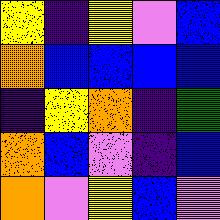[["yellow", "indigo", "yellow", "violet", "blue"], ["orange", "blue", "blue", "blue", "blue"], ["indigo", "yellow", "orange", "indigo", "green"], ["orange", "blue", "violet", "indigo", "blue"], ["orange", "violet", "yellow", "blue", "violet"]]